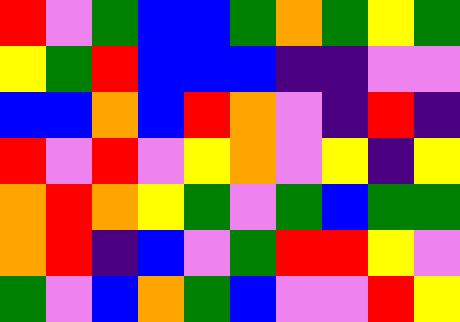[["red", "violet", "green", "blue", "blue", "green", "orange", "green", "yellow", "green"], ["yellow", "green", "red", "blue", "blue", "blue", "indigo", "indigo", "violet", "violet"], ["blue", "blue", "orange", "blue", "red", "orange", "violet", "indigo", "red", "indigo"], ["red", "violet", "red", "violet", "yellow", "orange", "violet", "yellow", "indigo", "yellow"], ["orange", "red", "orange", "yellow", "green", "violet", "green", "blue", "green", "green"], ["orange", "red", "indigo", "blue", "violet", "green", "red", "red", "yellow", "violet"], ["green", "violet", "blue", "orange", "green", "blue", "violet", "violet", "red", "yellow"]]